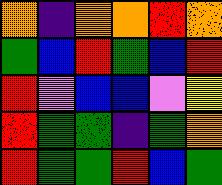[["orange", "indigo", "orange", "orange", "red", "orange"], ["green", "blue", "red", "green", "blue", "red"], ["red", "violet", "blue", "blue", "violet", "yellow"], ["red", "green", "green", "indigo", "green", "orange"], ["red", "green", "green", "red", "blue", "green"]]